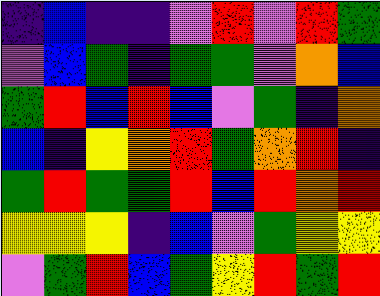[["indigo", "blue", "indigo", "indigo", "violet", "red", "violet", "red", "green"], ["violet", "blue", "green", "indigo", "green", "green", "violet", "orange", "blue"], ["green", "red", "blue", "red", "blue", "violet", "green", "indigo", "orange"], ["blue", "indigo", "yellow", "orange", "red", "green", "orange", "red", "indigo"], ["green", "red", "green", "green", "red", "blue", "red", "orange", "red"], ["yellow", "yellow", "yellow", "indigo", "blue", "violet", "green", "yellow", "yellow"], ["violet", "green", "red", "blue", "green", "yellow", "red", "green", "red"]]